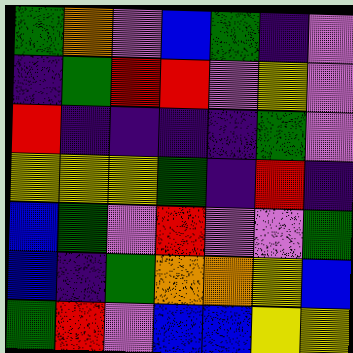[["green", "orange", "violet", "blue", "green", "indigo", "violet"], ["indigo", "green", "red", "red", "violet", "yellow", "violet"], ["red", "indigo", "indigo", "indigo", "indigo", "green", "violet"], ["yellow", "yellow", "yellow", "green", "indigo", "red", "indigo"], ["blue", "green", "violet", "red", "violet", "violet", "green"], ["blue", "indigo", "green", "orange", "orange", "yellow", "blue"], ["green", "red", "violet", "blue", "blue", "yellow", "yellow"]]